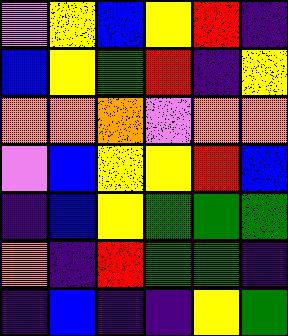[["violet", "yellow", "blue", "yellow", "red", "indigo"], ["blue", "yellow", "green", "red", "indigo", "yellow"], ["orange", "orange", "orange", "violet", "orange", "orange"], ["violet", "blue", "yellow", "yellow", "red", "blue"], ["indigo", "blue", "yellow", "green", "green", "green"], ["orange", "indigo", "red", "green", "green", "indigo"], ["indigo", "blue", "indigo", "indigo", "yellow", "green"]]